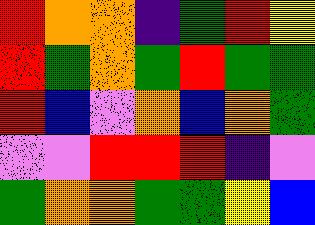[["red", "orange", "orange", "indigo", "green", "red", "yellow"], ["red", "green", "orange", "green", "red", "green", "green"], ["red", "blue", "violet", "orange", "blue", "orange", "green"], ["violet", "violet", "red", "red", "red", "indigo", "violet"], ["green", "orange", "orange", "green", "green", "yellow", "blue"]]